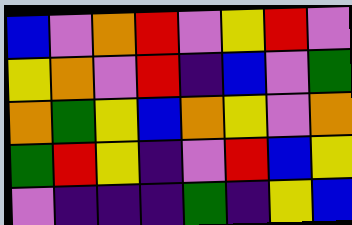[["blue", "violet", "orange", "red", "violet", "yellow", "red", "violet"], ["yellow", "orange", "violet", "red", "indigo", "blue", "violet", "green"], ["orange", "green", "yellow", "blue", "orange", "yellow", "violet", "orange"], ["green", "red", "yellow", "indigo", "violet", "red", "blue", "yellow"], ["violet", "indigo", "indigo", "indigo", "green", "indigo", "yellow", "blue"]]